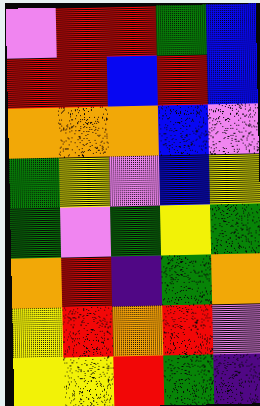[["violet", "red", "red", "green", "blue"], ["red", "red", "blue", "red", "blue"], ["orange", "orange", "orange", "blue", "violet"], ["green", "yellow", "violet", "blue", "yellow"], ["green", "violet", "green", "yellow", "green"], ["orange", "red", "indigo", "green", "orange"], ["yellow", "red", "orange", "red", "violet"], ["yellow", "yellow", "red", "green", "indigo"]]